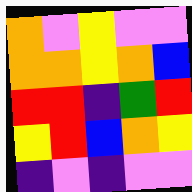[["orange", "violet", "yellow", "violet", "violet"], ["orange", "orange", "yellow", "orange", "blue"], ["red", "red", "indigo", "green", "red"], ["yellow", "red", "blue", "orange", "yellow"], ["indigo", "violet", "indigo", "violet", "violet"]]